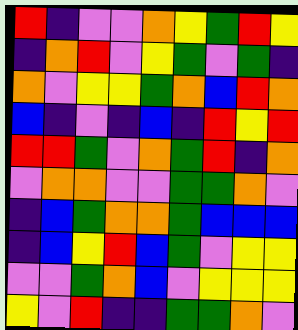[["red", "indigo", "violet", "violet", "orange", "yellow", "green", "red", "yellow"], ["indigo", "orange", "red", "violet", "yellow", "green", "violet", "green", "indigo"], ["orange", "violet", "yellow", "yellow", "green", "orange", "blue", "red", "orange"], ["blue", "indigo", "violet", "indigo", "blue", "indigo", "red", "yellow", "red"], ["red", "red", "green", "violet", "orange", "green", "red", "indigo", "orange"], ["violet", "orange", "orange", "violet", "violet", "green", "green", "orange", "violet"], ["indigo", "blue", "green", "orange", "orange", "green", "blue", "blue", "blue"], ["indigo", "blue", "yellow", "red", "blue", "green", "violet", "yellow", "yellow"], ["violet", "violet", "green", "orange", "blue", "violet", "yellow", "yellow", "yellow"], ["yellow", "violet", "red", "indigo", "indigo", "green", "green", "orange", "violet"]]